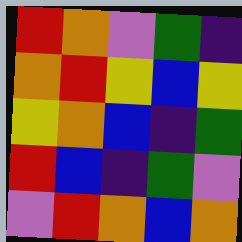[["red", "orange", "violet", "green", "indigo"], ["orange", "red", "yellow", "blue", "yellow"], ["yellow", "orange", "blue", "indigo", "green"], ["red", "blue", "indigo", "green", "violet"], ["violet", "red", "orange", "blue", "orange"]]